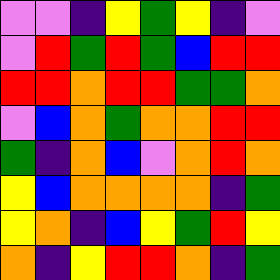[["violet", "violet", "indigo", "yellow", "green", "yellow", "indigo", "violet"], ["violet", "red", "green", "red", "green", "blue", "red", "red"], ["red", "red", "orange", "red", "red", "green", "green", "orange"], ["violet", "blue", "orange", "green", "orange", "orange", "red", "red"], ["green", "indigo", "orange", "blue", "violet", "orange", "red", "orange"], ["yellow", "blue", "orange", "orange", "orange", "orange", "indigo", "green"], ["yellow", "orange", "indigo", "blue", "yellow", "green", "red", "yellow"], ["orange", "indigo", "yellow", "red", "red", "orange", "indigo", "green"]]